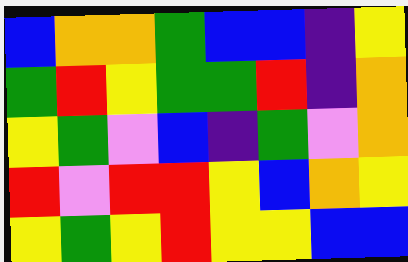[["blue", "orange", "orange", "green", "blue", "blue", "indigo", "yellow"], ["green", "red", "yellow", "green", "green", "red", "indigo", "orange"], ["yellow", "green", "violet", "blue", "indigo", "green", "violet", "orange"], ["red", "violet", "red", "red", "yellow", "blue", "orange", "yellow"], ["yellow", "green", "yellow", "red", "yellow", "yellow", "blue", "blue"]]